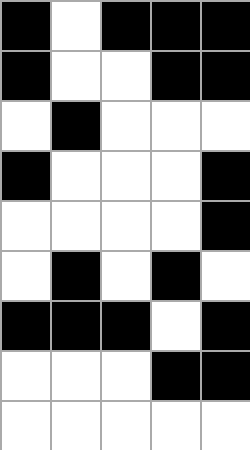[["black", "white", "black", "black", "black"], ["black", "white", "white", "black", "black"], ["white", "black", "white", "white", "white"], ["black", "white", "white", "white", "black"], ["white", "white", "white", "white", "black"], ["white", "black", "white", "black", "white"], ["black", "black", "black", "white", "black"], ["white", "white", "white", "black", "black"], ["white", "white", "white", "white", "white"]]